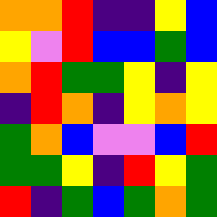[["orange", "orange", "red", "indigo", "indigo", "yellow", "blue"], ["yellow", "violet", "red", "blue", "blue", "green", "blue"], ["orange", "red", "green", "green", "yellow", "indigo", "yellow"], ["indigo", "red", "orange", "indigo", "yellow", "orange", "yellow"], ["green", "orange", "blue", "violet", "violet", "blue", "red"], ["green", "green", "yellow", "indigo", "red", "yellow", "green"], ["red", "indigo", "green", "blue", "green", "orange", "green"]]